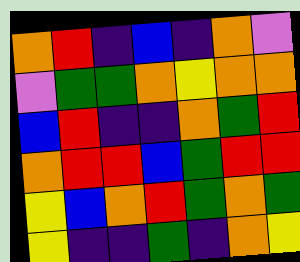[["orange", "red", "indigo", "blue", "indigo", "orange", "violet"], ["violet", "green", "green", "orange", "yellow", "orange", "orange"], ["blue", "red", "indigo", "indigo", "orange", "green", "red"], ["orange", "red", "red", "blue", "green", "red", "red"], ["yellow", "blue", "orange", "red", "green", "orange", "green"], ["yellow", "indigo", "indigo", "green", "indigo", "orange", "yellow"]]